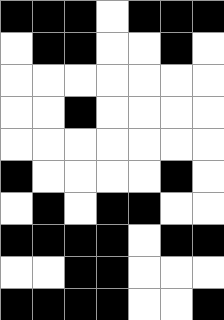[["black", "black", "black", "white", "black", "black", "black"], ["white", "black", "black", "white", "white", "black", "white"], ["white", "white", "white", "white", "white", "white", "white"], ["white", "white", "black", "white", "white", "white", "white"], ["white", "white", "white", "white", "white", "white", "white"], ["black", "white", "white", "white", "white", "black", "white"], ["white", "black", "white", "black", "black", "white", "white"], ["black", "black", "black", "black", "white", "black", "black"], ["white", "white", "black", "black", "white", "white", "white"], ["black", "black", "black", "black", "white", "white", "black"]]